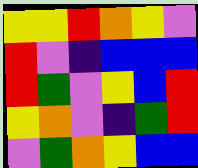[["yellow", "yellow", "red", "orange", "yellow", "violet"], ["red", "violet", "indigo", "blue", "blue", "blue"], ["red", "green", "violet", "yellow", "blue", "red"], ["yellow", "orange", "violet", "indigo", "green", "red"], ["violet", "green", "orange", "yellow", "blue", "blue"]]